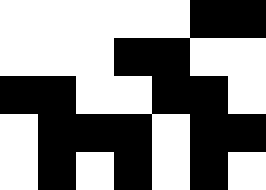[["white", "white", "white", "white", "white", "black", "black"], ["white", "white", "white", "black", "black", "white", "white"], ["black", "black", "white", "white", "black", "black", "white"], ["white", "black", "black", "black", "white", "black", "black"], ["white", "black", "white", "black", "white", "black", "white"]]